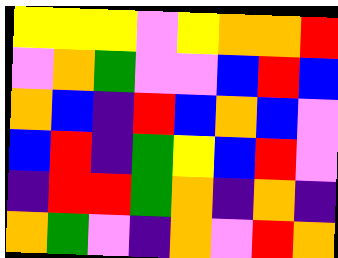[["yellow", "yellow", "yellow", "violet", "yellow", "orange", "orange", "red"], ["violet", "orange", "green", "violet", "violet", "blue", "red", "blue"], ["orange", "blue", "indigo", "red", "blue", "orange", "blue", "violet"], ["blue", "red", "indigo", "green", "yellow", "blue", "red", "violet"], ["indigo", "red", "red", "green", "orange", "indigo", "orange", "indigo"], ["orange", "green", "violet", "indigo", "orange", "violet", "red", "orange"]]